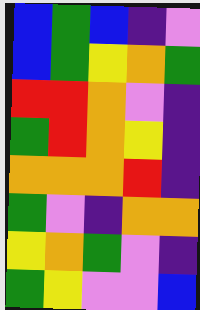[["blue", "green", "blue", "indigo", "violet"], ["blue", "green", "yellow", "orange", "green"], ["red", "red", "orange", "violet", "indigo"], ["green", "red", "orange", "yellow", "indigo"], ["orange", "orange", "orange", "red", "indigo"], ["green", "violet", "indigo", "orange", "orange"], ["yellow", "orange", "green", "violet", "indigo"], ["green", "yellow", "violet", "violet", "blue"]]